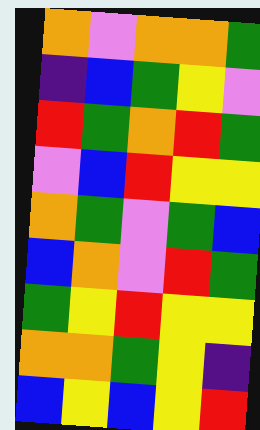[["orange", "violet", "orange", "orange", "green"], ["indigo", "blue", "green", "yellow", "violet"], ["red", "green", "orange", "red", "green"], ["violet", "blue", "red", "yellow", "yellow"], ["orange", "green", "violet", "green", "blue"], ["blue", "orange", "violet", "red", "green"], ["green", "yellow", "red", "yellow", "yellow"], ["orange", "orange", "green", "yellow", "indigo"], ["blue", "yellow", "blue", "yellow", "red"]]